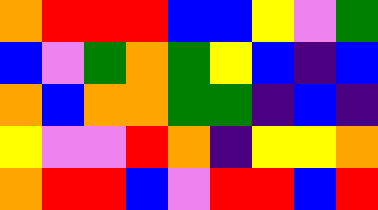[["orange", "red", "red", "red", "blue", "blue", "yellow", "violet", "green"], ["blue", "violet", "green", "orange", "green", "yellow", "blue", "indigo", "blue"], ["orange", "blue", "orange", "orange", "green", "green", "indigo", "blue", "indigo"], ["yellow", "violet", "violet", "red", "orange", "indigo", "yellow", "yellow", "orange"], ["orange", "red", "red", "blue", "violet", "red", "red", "blue", "red"]]